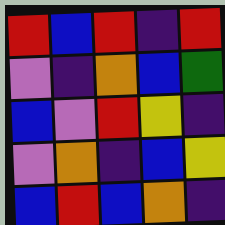[["red", "blue", "red", "indigo", "red"], ["violet", "indigo", "orange", "blue", "green"], ["blue", "violet", "red", "yellow", "indigo"], ["violet", "orange", "indigo", "blue", "yellow"], ["blue", "red", "blue", "orange", "indigo"]]